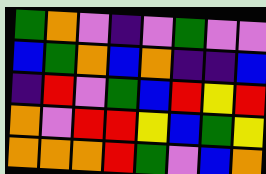[["green", "orange", "violet", "indigo", "violet", "green", "violet", "violet"], ["blue", "green", "orange", "blue", "orange", "indigo", "indigo", "blue"], ["indigo", "red", "violet", "green", "blue", "red", "yellow", "red"], ["orange", "violet", "red", "red", "yellow", "blue", "green", "yellow"], ["orange", "orange", "orange", "red", "green", "violet", "blue", "orange"]]